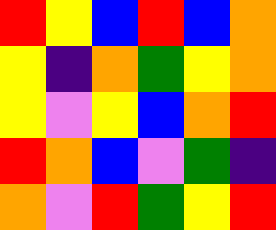[["red", "yellow", "blue", "red", "blue", "orange"], ["yellow", "indigo", "orange", "green", "yellow", "orange"], ["yellow", "violet", "yellow", "blue", "orange", "red"], ["red", "orange", "blue", "violet", "green", "indigo"], ["orange", "violet", "red", "green", "yellow", "red"]]